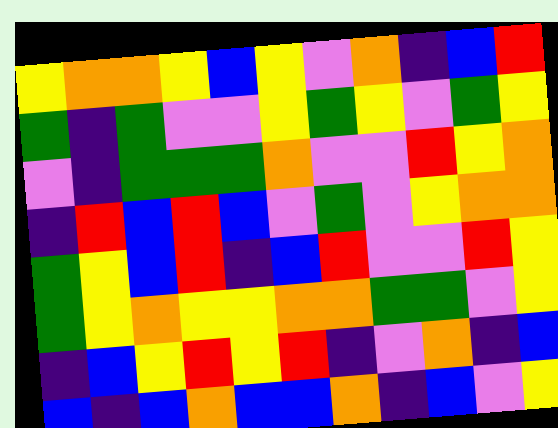[["yellow", "orange", "orange", "yellow", "blue", "yellow", "violet", "orange", "indigo", "blue", "red"], ["green", "indigo", "green", "violet", "violet", "yellow", "green", "yellow", "violet", "green", "yellow"], ["violet", "indigo", "green", "green", "green", "orange", "violet", "violet", "red", "yellow", "orange"], ["indigo", "red", "blue", "red", "blue", "violet", "green", "violet", "yellow", "orange", "orange"], ["green", "yellow", "blue", "red", "indigo", "blue", "red", "violet", "violet", "red", "yellow"], ["green", "yellow", "orange", "yellow", "yellow", "orange", "orange", "green", "green", "violet", "yellow"], ["indigo", "blue", "yellow", "red", "yellow", "red", "indigo", "violet", "orange", "indigo", "blue"], ["blue", "indigo", "blue", "orange", "blue", "blue", "orange", "indigo", "blue", "violet", "yellow"]]